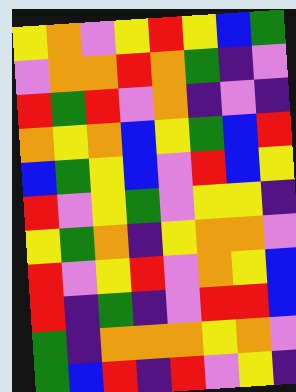[["yellow", "orange", "violet", "yellow", "red", "yellow", "blue", "green"], ["violet", "orange", "orange", "red", "orange", "green", "indigo", "violet"], ["red", "green", "red", "violet", "orange", "indigo", "violet", "indigo"], ["orange", "yellow", "orange", "blue", "yellow", "green", "blue", "red"], ["blue", "green", "yellow", "blue", "violet", "red", "blue", "yellow"], ["red", "violet", "yellow", "green", "violet", "yellow", "yellow", "indigo"], ["yellow", "green", "orange", "indigo", "yellow", "orange", "orange", "violet"], ["red", "violet", "yellow", "red", "violet", "orange", "yellow", "blue"], ["red", "indigo", "green", "indigo", "violet", "red", "red", "blue"], ["green", "indigo", "orange", "orange", "orange", "yellow", "orange", "violet"], ["green", "blue", "red", "indigo", "red", "violet", "yellow", "indigo"]]